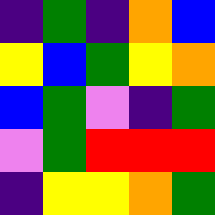[["indigo", "green", "indigo", "orange", "blue"], ["yellow", "blue", "green", "yellow", "orange"], ["blue", "green", "violet", "indigo", "green"], ["violet", "green", "red", "red", "red"], ["indigo", "yellow", "yellow", "orange", "green"]]